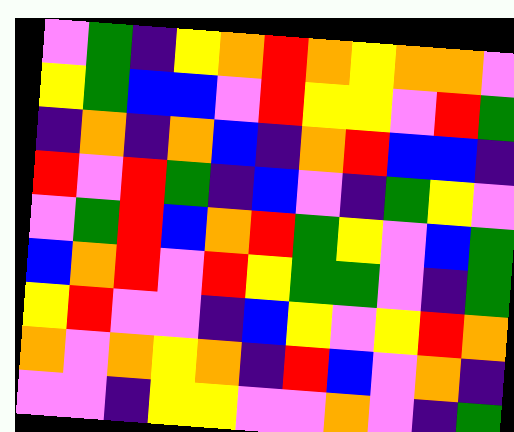[["violet", "green", "indigo", "yellow", "orange", "red", "orange", "yellow", "orange", "orange", "violet"], ["yellow", "green", "blue", "blue", "violet", "red", "yellow", "yellow", "violet", "red", "green"], ["indigo", "orange", "indigo", "orange", "blue", "indigo", "orange", "red", "blue", "blue", "indigo"], ["red", "violet", "red", "green", "indigo", "blue", "violet", "indigo", "green", "yellow", "violet"], ["violet", "green", "red", "blue", "orange", "red", "green", "yellow", "violet", "blue", "green"], ["blue", "orange", "red", "violet", "red", "yellow", "green", "green", "violet", "indigo", "green"], ["yellow", "red", "violet", "violet", "indigo", "blue", "yellow", "violet", "yellow", "red", "orange"], ["orange", "violet", "orange", "yellow", "orange", "indigo", "red", "blue", "violet", "orange", "indigo"], ["violet", "violet", "indigo", "yellow", "yellow", "violet", "violet", "orange", "violet", "indigo", "green"]]